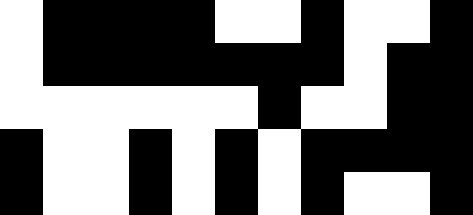[["white", "black", "black", "black", "black", "white", "white", "black", "white", "white", "black"], ["white", "black", "black", "black", "black", "black", "black", "black", "white", "black", "black"], ["white", "white", "white", "white", "white", "white", "black", "white", "white", "black", "black"], ["black", "white", "white", "black", "white", "black", "white", "black", "black", "black", "black"], ["black", "white", "white", "black", "white", "black", "white", "black", "white", "white", "black"]]